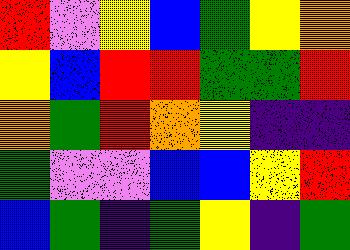[["red", "violet", "yellow", "blue", "green", "yellow", "orange"], ["yellow", "blue", "red", "red", "green", "green", "red"], ["orange", "green", "red", "orange", "yellow", "indigo", "indigo"], ["green", "violet", "violet", "blue", "blue", "yellow", "red"], ["blue", "green", "indigo", "green", "yellow", "indigo", "green"]]